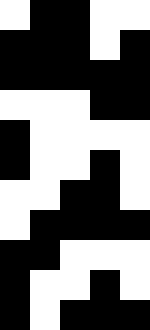[["white", "black", "black", "white", "white"], ["black", "black", "black", "white", "black"], ["black", "black", "black", "black", "black"], ["white", "white", "white", "black", "black"], ["black", "white", "white", "white", "white"], ["black", "white", "white", "black", "white"], ["white", "white", "black", "black", "white"], ["white", "black", "black", "black", "black"], ["black", "black", "white", "white", "white"], ["black", "white", "white", "black", "white"], ["black", "white", "black", "black", "black"]]